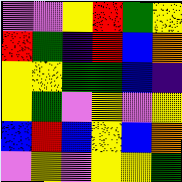[["violet", "violet", "yellow", "red", "green", "yellow"], ["red", "green", "indigo", "red", "blue", "orange"], ["yellow", "yellow", "green", "green", "blue", "indigo"], ["yellow", "green", "violet", "yellow", "violet", "yellow"], ["blue", "red", "blue", "yellow", "blue", "orange"], ["violet", "yellow", "violet", "yellow", "yellow", "green"]]